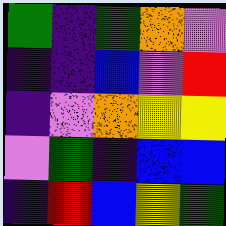[["green", "indigo", "green", "orange", "violet"], ["indigo", "indigo", "blue", "violet", "red"], ["indigo", "violet", "orange", "yellow", "yellow"], ["violet", "green", "indigo", "blue", "blue"], ["indigo", "red", "blue", "yellow", "green"]]